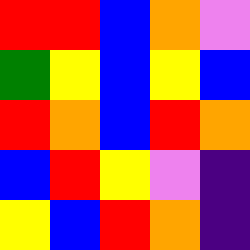[["red", "red", "blue", "orange", "violet"], ["green", "yellow", "blue", "yellow", "blue"], ["red", "orange", "blue", "red", "orange"], ["blue", "red", "yellow", "violet", "indigo"], ["yellow", "blue", "red", "orange", "indigo"]]